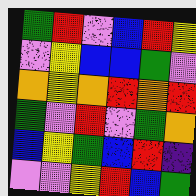[["green", "red", "violet", "blue", "red", "yellow"], ["violet", "yellow", "blue", "blue", "green", "violet"], ["orange", "yellow", "orange", "red", "orange", "red"], ["green", "violet", "red", "violet", "green", "orange"], ["blue", "yellow", "green", "blue", "red", "indigo"], ["violet", "violet", "yellow", "red", "blue", "green"]]